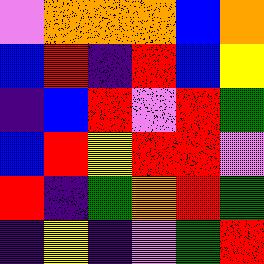[["violet", "orange", "orange", "orange", "blue", "orange"], ["blue", "red", "indigo", "red", "blue", "yellow"], ["indigo", "blue", "red", "violet", "red", "green"], ["blue", "red", "yellow", "red", "red", "violet"], ["red", "indigo", "green", "orange", "red", "green"], ["indigo", "yellow", "indigo", "violet", "green", "red"]]